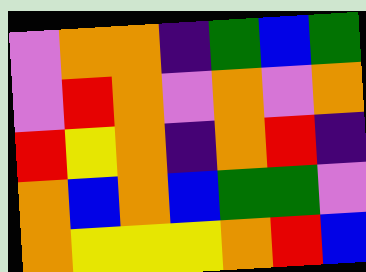[["violet", "orange", "orange", "indigo", "green", "blue", "green"], ["violet", "red", "orange", "violet", "orange", "violet", "orange"], ["red", "yellow", "orange", "indigo", "orange", "red", "indigo"], ["orange", "blue", "orange", "blue", "green", "green", "violet"], ["orange", "yellow", "yellow", "yellow", "orange", "red", "blue"]]